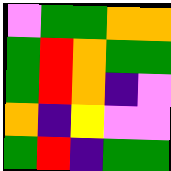[["violet", "green", "green", "orange", "orange"], ["green", "red", "orange", "green", "green"], ["green", "red", "orange", "indigo", "violet"], ["orange", "indigo", "yellow", "violet", "violet"], ["green", "red", "indigo", "green", "green"]]